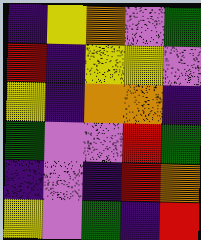[["indigo", "yellow", "orange", "violet", "green"], ["red", "indigo", "yellow", "yellow", "violet"], ["yellow", "indigo", "orange", "orange", "indigo"], ["green", "violet", "violet", "red", "green"], ["indigo", "violet", "indigo", "red", "orange"], ["yellow", "violet", "green", "indigo", "red"]]